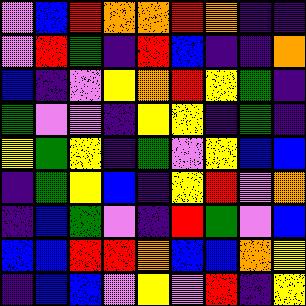[["violet", "blue", "red", "orange", "orange", "red", "orange", "indigo", "indigo"], ["violet", "red", "green", "indigo", "red", "blue", "indigo", "indigo", "orange"], ["blue", "indigo", "violet", "yellow", "orange", "red", "yellow", "green", "indigo"], ["green", "violet", "violet", "indigo", "yellow", "yellow", "indigo", "green", "indigo"], ["yellow", "green", "yellow", "indigo", "green", "violet", "yellow", "blue", "blue"], ["indigo", "green", "yellow", "blue", "indigo", "yellow", "red", "violet", "orange"], ["indigo", "blue", "green", "violet", "indigo", "red", "green", "violet", "blue"], ["blue", "blue", "red", "red", "orange", "blue", "blue", "orange", "yellow"], ["indigo", "blue", "blue", "violet", "yellow", "violet", "red", "indigo", "yellow"]]